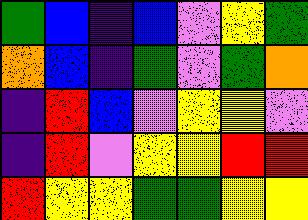[["green", "blue", "indigo", "blue", "violet", "yellow", "green"], ["orange", "blue", "indigo", "green", "violet", "green", "orange"], ["indigo", "red", "blue", "violet", "yellow", "yellow", "violet"], ["indigo", "red", "violet", "yellow", "yellow", "red", "red"], ["red", "yellow", "yellow", "green", "green", "yellow", "yellow"]]